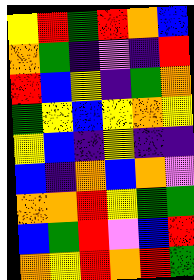[["yellow", "red", "green", "red", "orange", "blue"], ["orange", "green", "indigo", "violet", "indigo", "red"], ["red", "blue", "yellow", "indigo", "green", "orange"], ["green", "yellow", "blue", "yellow", "orange", "yellow"], ["yellow", "blue", "indigo", "yellow", "indigo", "indigo"], ["blue", "indigo", "orange", "blue", "orange", "violet"], ["orange", "orange", "red", "yellow", "green", "green"], ["blue", "green", "red", "violet", "blue", "red"], ["orange", "yellow", "red", "orange", "red", "green"]]